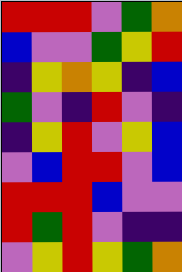[["red", "red", "red", "violet", "green", "orange"], ["blue", "violet", "violet", "green", "yellow", "red"], ["indigo", "yellow", "orange", "yellow", "indigo", "blue"], ["green", "violet", "indigo", "red", "violet", "indigo"], ["indigo", "yellow", "red", "violet", "yellow", "blue"], ["violet", "blue", "red", "red", "violet", "blue"], ["red", "red", "red", "blue", "violet", "violet"], ["red", "green", "red", "violet", "indigo", "indigo"], ["violet", "yellow", "red", "yellow", "green", "orange"]]